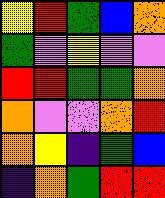[["yellow", "red", "green", "blue", "orange"], ["green", "violet", "yellow", "violet", "violet"], ["red", "red", "green", "green", "orange"], ["orange", "violet", "violet", "orange", "red"], ["orange", "yellow", "indigo", "green", "blue"], ["indigo", "orange", "green", "red", "red"]]